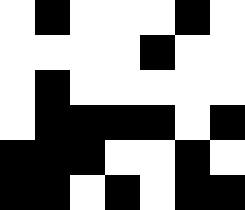[["white", "black", "white", "white", "white", "black", "white"], ["white", "white", "white", "white", "black", "white", "white"], ["white", "black", "white", "white", "white", "white", "white"], ["white", "black", "black", "black", "black", "white", "black"], ["black", "black", "black", "white", "white", "black", "white"], ["black", "black", "white", "black", "white", "black", "black"]]